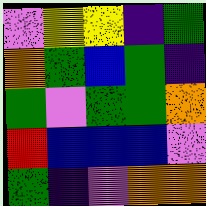[["violet", "yellow", "yellow", "indigo", "green"], ["orange", "green", "blue", "green", "indigo"], ["green", "violet", "green", "green", "orange"], ["red", "blue", "blue", "blue", "violet"], ["green", "indigo", "violet", "orange", "orange"]]